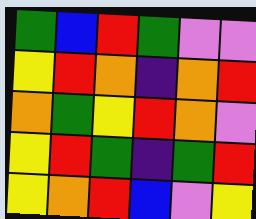[["green", "blue", "red", "green", "violet", "violet"], ["yellow", "red", "orange", "indigo", "orange", "red"], ["orange", "green", "yellow", "red", "orange", "violet"], ["yellow", "red", "green", "indigo", "green", "red"], ["yellow", "orange", "red", "blue", "violet", "yellow"]]